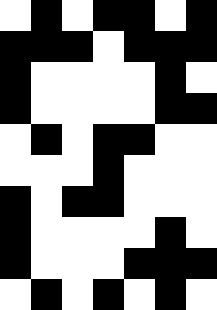[["white", "black", "white", "black", "black", "white", "black"], ["black", "black", "black", "white", "black", "black", "black"], ["black", "white", "white", "white", "white", "black", "white"], ["black", "white", "white", "white", "white", "black", "black"], ["white", "black", "white", "black", "black", "white", "white"], ["white", "white", "white", "black", "white", "white", "white"], ["black", "white", "black", "black", "white", "white", "white"], ["black", "white", "white", "white", "white", "black", "white"], ["black", "white", "white", "white", "black", "black", "black"], ["white", "black", "white", "black", "white", "black", "white"]]